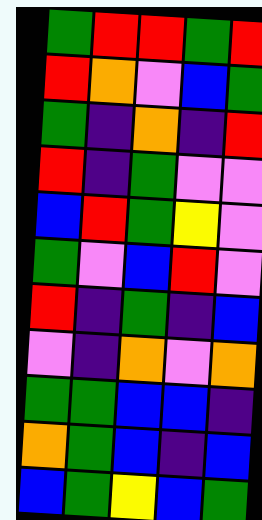[["green", "red", "red", "green", "red"], ["red", "orange", "violet", "blue", "green"], ["green", "indigo", "orange", "indigo", "red"], ["red", "indigo", "green", "violet", "violet"], ["blue", "red", "green", "yellow", "violet"], ["green", "violet", "blue", "red", "violet"], ["red", "indigo", "green", "indigo", "blue"], ["violet", "indigo", "orange", "violet", "orange"], ["green", "green", "blue", "blue", "indigo"], ["orange", "green", "blue", "indigo", "blue"], ["blue", "green", "yellow", "blue", "green"]]